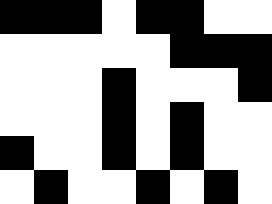[["black", "black", "black", "white", "black", "black", "white", "white"], ["white", "white", "white", "white", "white", "black", "black", "black"], ["white", "white", "white", "black", "white", "white", "white", "black"], ["white", "white", "white", "black", "white", "black", "white", "white"], ["black", "white", "white", "black", "white", "black", "white", "white"], ["white", "black", "white", "white", "black", "white", "black", "white"]]